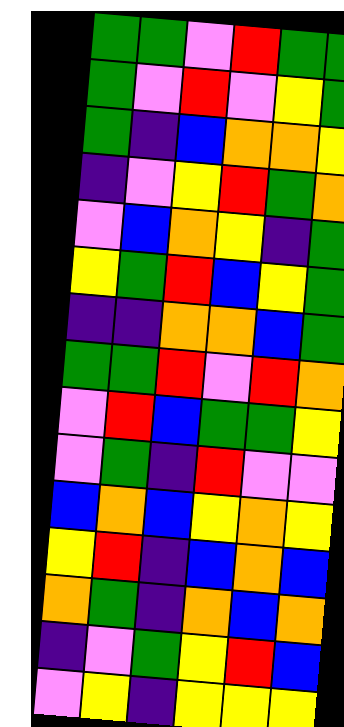[["green", "green", "violet", "red", "green", "green"], ["green", "violet", "red", "violet", "yellow", "green"], ["green", "indigo", "blue", "orange", "orange", "yellow"], ["indigo", "violet", "yellow", "red", "green", "orange"], ["violet", "blue", "orange", "yellow", "indigo", "green"], ["yellow", "green", "red", "blue", "yellow", "green"], ["indigo", "indigo", "orange", "orange", "blue", "green"], ["green", "green", "red", "violet", "red", "orange"], ["violet", "red", "blue", "green", "green", "yellow"], ["violet", "green", "indigo", "red", "violet", "violet"], ["blue", "orange", "blue", "yellow", "orange", "yellow"], ["yellow", "red", "indigo", "blue", "orange", "blue"], ["orange", "green", "indigo", "orange", "blue", "orange"], ["indigo", "violet", "green", "yellow", "red", "blue"], ["violet", "yellow", "indigo", "yellow", "yellow", "yellow"]]